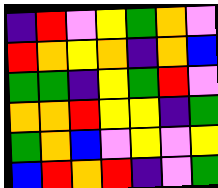[["indigo", "red", "violet", "yellow", "green", "orange", "violet"], ["red", "orange", "yellow", "orange", "indigo", "orange", "blue"], ["green", "green", "indigo", "yellow", "green", "red", "violet"], ["orange", "orange", "red", "yellow", "yellow", "indigo", "green"], ["green", "orange", "blue", "violet", "yellow", "violet", "yellow"], ["blue", "red", "orange", "red", "indigo", "violet", "green"]]